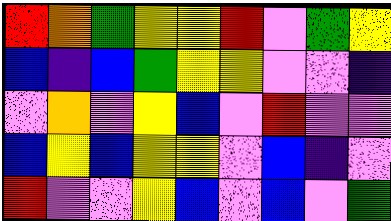[["red", "orange", "green", "yellow", "yellow", "red", "violet", "green", "yellow"], ["blue", "indigo", "blue", "green", "yellow", "yellow", "violet", "violet", "indigo"], ["violet", "orange", "violet", "yellow", "blue", "violet", "red", "violet", "violet"], ["blue", "yellow", "blue", "yellow", "yellow", "violet", "blue", "indigo", "violet"], ["red", "violet", "violet", "yellow", "blue", "violet", "blue", "violet", "green"]]